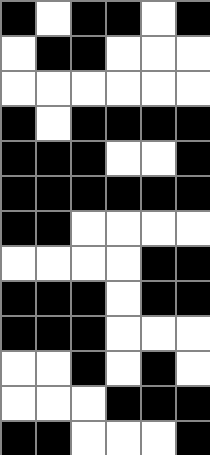[["black", "white", "black", "black", "white", "black"], ["white", "black", "black", "white", "white", "white"], ["white", "white", "white", "white", "white", "white"], ["black", "white", "black", "black", "black", "black"], ["black", "black", "black", "white", "white", "black"], ["black", "black", "black", "black", "black", "black"], ["black", "black", "white", "white", "white", "white"], ["white", "white", "white", "white", "black", "black"], ["black", "black", "black", "white", "black", "black"], ["black", "black", "black", "white", "white", "white"], ["white", "white", "black", "white", "black", "white"], ["white", "white", "white", "black", "black", "black"], ["black", "black", "white", "white", "white", "black"]]